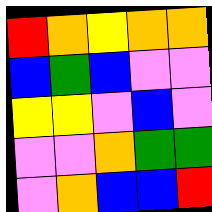[["red", "orange", "yellow", "orange", "orange"], ["blue", "green", "blue", "violet", "violet"], ["yellow", "yellow", "violet", "blue", "violet"], ["violet", "violet", "orange", "green", "green"], ["violet", "orange", "blue", "blue", "red"]]